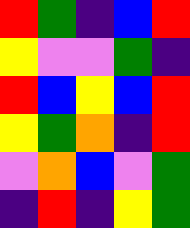[["red", "green", "indigo", "blue", "red"], ["yellow", "violet", "violet", "green", "indigo"], ["red", "blue", "yellow", "blue", "red"], ["yellow", "green", "orange", "indigo", "red"], ["violet", "orange", "blue", "violet", "green"], ["indigo", "red", "indigo", "yellow", "green"]]